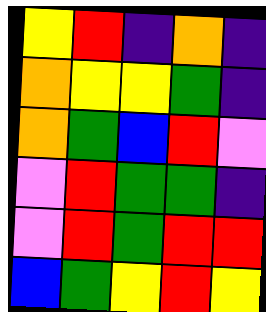[["yellow", "red", "indigo", "orange", "indigo"], ["orange", "yellow", "yellow", "green", "indigo"], ["orange", "green", "blue", "red", "violet"], ["violet", "red", "green", "green", "indigo"], ["violet", "red", "green", "red", "red"], ["blue", "green", "yellow", "red", "yellow"]]